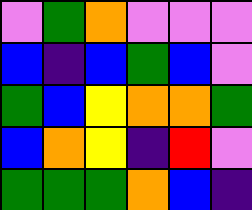[["violet", "green", "orange", "violet", "violet", "violet"], ["blue", "indigo", "blue", "green", "blue", "violet"], ["green", "blue", "yellow", "orange", "orange", "green"], ["blue", "orange", "yellow", "indigo", "red", "violet"], ["green", "green", "green", "orange", "blue", "indigo"]]